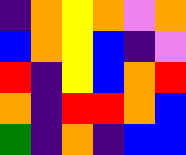[["indigo", "orange", "yellow", "orange", "violet", "orange"], ["blue", "orange", "yellow", "blue", "indigo", "violet"], ["red", "indigo", "yellow", "blue", "orange", "red"], ["orange", "indigo", "red", "red", "orange", "blue"], ["green", "indigo", "orange", "indigo", "blue", "blue"]]